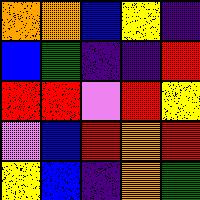[["orange", "orange", "blue", "yellow", "indigo"], ["blue", "green", "indigo", "indigo", "red"], ["red", "red", "violet", "red", "yellow"], ["violet", "blue", "red", "orange", "red"], ["yellow", "blue", "indigo", "orange", "green"]]